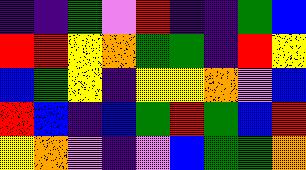[["indigo", "indigo", "green", "violet", "red", "indigo", "indigo", "green", "blue"], ["red", "red", "yellow", "orange", "green", "green", "indigo", "red", "yellow"], ["blue", "green", "yellow", "indigo", "yellow", "yellow", "orange", "violet", "blue"], ["red", "blue", "indigo", "blue", "green", "red", "green", "blue", "red"], ["yellow", "orange", "violet", "indigo", "violet", "blue", "green", "green", "orange"]]